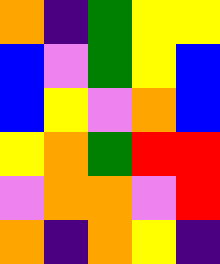[["orange", "indigo", "green", "yellow", "yellow"], ["blue", "violet", "green", "yellow", "blue"], ["blue", "yellow", "violet", "orange", "blue"], ["yellow", "orange", "green", "red", "red"], ["violet", "orange", "orange", "violet", "red"], ["orange", "indigo", "orange", "yellow", "indigo"]]